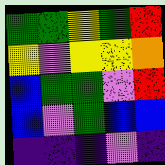[["green", "green", "yellow", "green", "red"], ["yellow", "violet", "yellow", "yellow", "orange"], ["blue", "green", "green", "violet", "red"], ["blue", "violet", "green", "blue", "blue"], ["indigo", "indigo", "indigo", "violet", "indigo"]]